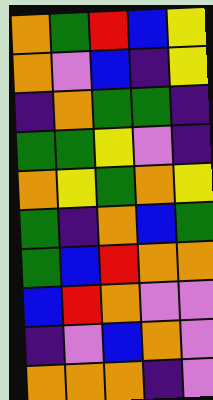[["orange", "green", "red", "blue", "yellow"], ["orange", "violet", "blue", "indigo", "yellow"], ["indigo", "orange", "green", "green", "indigo"], ["green", "green", "yellow", "violet", "indigo"], ["orange", "yellow", "green", "orange", "yellow"], ["green", "indigo", "orange", "blue", "green"], ["green", "blue", "red", "orange", "orange"], ["blue", "red", "orange", "violet", "violet"], ["indigo", "violet", "blue", "orange", "violet"], ["orange", "orange", "orange", "indigo", "violet"]]